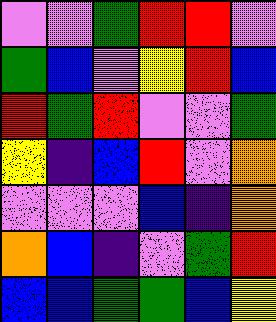[["violet", "violet", "green", "red", "red", "violet"], ["green", "blue", "violet", "yellow", "red", "blue"], ["red", "green", "red", "violet", "violet", "green"], ["yellow", "indigo", "blue", "red", "violet", "orange"], ["violet", "violet", "violet", "blue", "indigo", "orange"], ["orange", "blue", "indigo", "violet", "green", "red"], ["blue", "blue", "green", "green", "blue", "yellow"]]